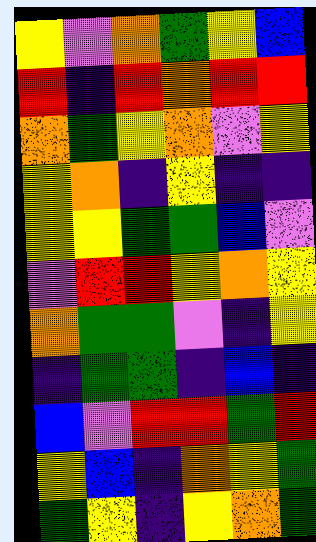[["yellow", "violet", "orange", "green", "yellow", "blue"], ["red", "indigo", "red", "orange", "red", "red"], ["orange", "green", "yellow", "orange", "violet", "yellow"], ["yellow", "orange", "indigo", "yellow", "indigo", "indigo"], ["yellow", "yellow", "green", "green", "blue", "violet"], ["violet", "red", "red", "yellow", "orange", "yellow"], ["orange", "green", "green", "violet", "indigo", "yellow"], ["indigo", "green", "green", "indigo", "blue", "indigo"], ["blue", "violet", "red", "red", "green", "red"], ["yellow", "blue", "indigo", "orange", "yellow", "green"], ["green", "yellow", "indigo", "yellow", "orange", "green"]]